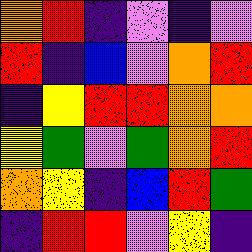[["orange", "red", "indigo", "violet", "indigo", "violet"], ["red", "indigo", "blue", "violet", "orange", "red"], ["indigo", "yellow", "red", "red", "orange", "orange"], ["yellow", "green", "violet", "green", "orange", "red"], ["orange", "yellow", "indigo", "blue", "red", "green"], ["indigo", "red", "red", "violet", "yellow", "indigo"]]